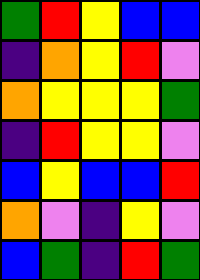[["green", "red", "yellow", "blue", "blue"], ["indigo", "orange", "yellow", "red", "violet"], ["orange", "yellow", "yellow", "yellow", "green"], ["indigo", "red", "yellow", "yellow", "violet"], ["blue", "yellow", "blue", "blue", "red"], ["orange", "violet", "indigo", "yellow", "violet"], ["blue", "green", "indigo", "red", "green"]]